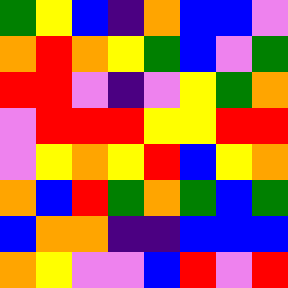[["green", "yellow", "blue", "indigo", "orange", "blue", "blue", "violet"], ["orange", "red", "orange", "yellow", "green", "blue", "violet", "green"], ["red", "red", "violet", "indigo", "violet", "yellow", "green", "orange"], ["violet", "red", "red", "red", "yellow", "yellow", "red", "red"], ["violet", "yellow", "orange", "yellow", "red", "blue", "yellow", "orange"], ["orange", "blue", "red", "green", "orange", "green", "blue", "green"], ["blue", "orange", "orange", "indigo", "indigo", "blue", "blue", "blue"], ["orange", "yellow", "violet", "violet", "blue", "red", "violet", "red"]]